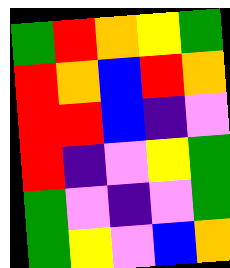[["green", "red", "orange", "yellow", "green"], ["red", "orange", "blue", "red", "orange"], ["red", "red", "blue", "indigo", "violet"], ["red", "indigo", "violet", "yellow", "green"], ["green", "violet", "indigo", "violet", "green"], ["green", "yellow", "violet", "blue", "orange"]]